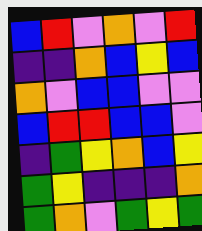[["blue", "red", "violet", "orange", "violet", "red"], ["indigo", "indigo", "orange", "blue", "yellow", "blue"], ["orange", "violet", "blue", "blue", "violet", "violet"], ["blue", "red", "red", "blue", "blue", "violet"], ["indigo", "green", "yellow", "orange", "blue", "yellow"], ["green", "yellow", "indigo", "indigo", "indigo", "orange"], ["green", "orange", "violet", "green", "yellow", "green"]]